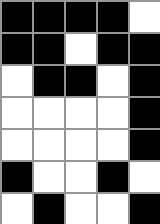[["black", "black", "black", "black", "white"], ["black", "black", "white", "black", "black"], ["white", "black", "black", "white", "black"], ["white", "white", "white", "white", "black"], ["white", "white", "white", "white", "black"], ["black", "white", "white", "black", "white"], ["white", "black", "white", "white", "black"]]